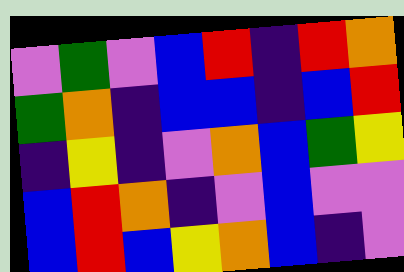[["violet", "green", "violet", "blue", "red", "indigo", "red", "orange"], ["green", "orange", "indigo", "blue", "blue", "indigo", "blue", "red"], ["indigo", "yellow", "indigo", "violet", "orange", "blue", "green", "yellow"], ["blue", "red", "orange", "indigo", "violet", "blue", "violet", "violet"], ["blue", "red", "blue", "yellow", "orange", "blue", "indigo", "violet"]]